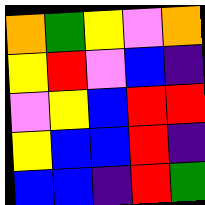[["orange", "green", "yellow", "violet", "orange"], ["yellow", "red", "violet", "blue", "indigo"], ["violet", "yellow", "blue", "red", "red"], ["yellow", "blue", "blue", "red", "indigo"], ["blue", "blue", "indigo", "red", "green"]]